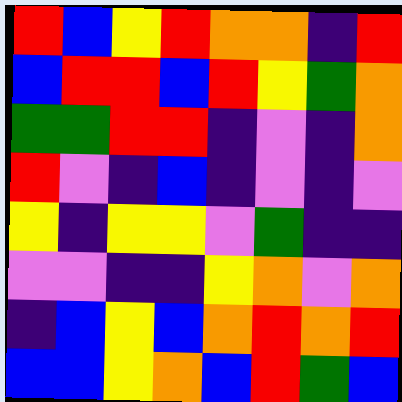[["red", "blue", "yellow", "red", "orange", "orange", "indigo", "red"], ["blue", "red", "red", "blue", "red", "yellow", "green", "orange"], ["green", "green", "red", "red", "indigo", "violet", "indigo", "orange"], ["red", "violet", "indigo", "blue", "indigo", "violet", "indigo", "violet"], ["yellow", "indigo", "yellow", "yellow", "violet", "green", "indigo", "indigo"], ["violet", "violet", "indigo", "indigo", "yellow", "orange", "violet", "orange"], ["indigo", "blue", "yellow", "blue", "orange", "red", "orange", "red"], ["blue", "blue", "yellow", "orange", "blue", "red", "green", "blue"]]